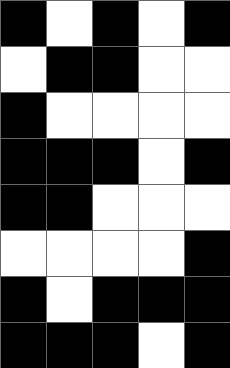[["black", "white", "black", "white", "black"], ["white", "black", "black", "white", "white"], ["black", "white", "white", "white", "white"], ["black", "black", "black", "white", "black"], ["black", "black", "white", "white", "white"], ["white", "white", "white", "white", "black"], ["black", "white", "black", "black", "black"], ["black", "black", "black", "white", "black"]]